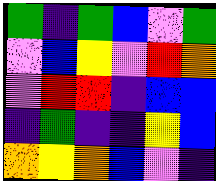[["green", "indigo", "green", "blue", "violet", "green"], ["violet", "blue", "yellow", "violet", "red", "orange"], ["violet", "red", "red", "indigo", "blue", "blue"], ["indigo", "green", "indigo", "indigo", "yellow", "blue"], ["orange", "yellow", "orange", "blue", "violet", "indigo"]]